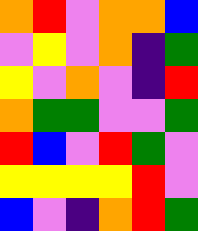[["orange", "red", "violet", "orange", "orange", "blue"], ["violet", "yellow", "violet", "orange", "indigo", "green"], ["yellow", "violet", "orange", "violet", "indigo", "red"], ["orange", "green", "green", "violet", "violet", "green"], ["red", "blue", "violet", "red", "green", "violet"], ["yellow", "yellow", "yellow", "yellow", "red", "violet"], ["blue", "violet", "indigo", "orange", "red", "green"]]